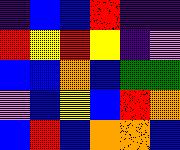[["indigo", "blue", "blue", "red", "indigo", "indigo"], ["red", "yellow", "red", "yellow", "indigo", "violet"], ["blue", "blue", "orange", "blue", "green", "green"], ["violet", "blue", "yellow", "blue", "red", "orange"], ["blue", "red", "blue", "orange", "orange", "blue"]]